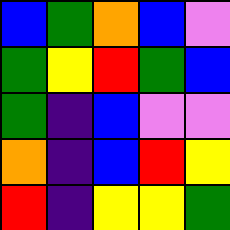[["blue", "green", "orange", "blue", "violet"], ["green", "yellow", "red", "green", "blue"], ["green", "indigo", "blue", "violet", "violet"], ["orange", "indigo", "blue", "red", "yellow"], ["red", "indigo", "yellow", "yellow", "green"]]